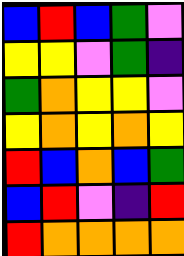[["blue", "red", "blue", "green", "violet"], ["yellow", "yellow", "violet", "green", "indigo"], ["green", "orange", "yellow", "yellow", "violet"], ["yellow", "orange", "yellow", "orange", "yellow"], ["red", "blue", "orange", "blue", "green"], ["blue", "red", "violet", "indigo", "red"], ["red", "orange", "orange", "orange", "orange"]]